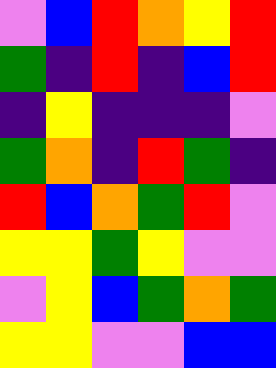[["violet", "blue", "red", "orange", "yellow", "red"], ["green", "indigo", "red", "indigo", "blue", "red"], ["indigo", "yellow", "indigo", "indigo", "indigo", "violet"], ["green", "orange", "indigo", "red", "green", "indigo"], ["red", "blue", "orange", "green", "red", "violet"], ["yellow", "yellow", "green", "yellow", "violet", "violet"], ["violet", "yellow", "blue", "green", "orange", "green"], ["yellow", "yellow", "violet", "violet", "blue", "blue"]]